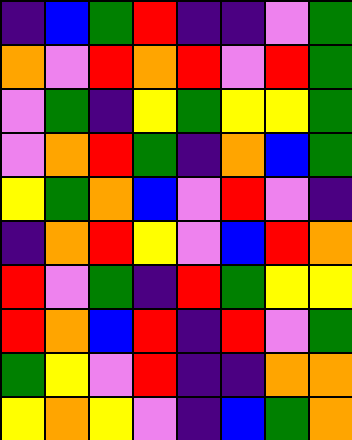[["indigo", "blue", "green", "red", "indigo", "indigo", "violet", "green"], ["orange", "violet", "red", "orange", "red", "violet", "red", "green"], ["violet", "green", "indigo", "yellow", "green", "yellow", "yellow", "green"], ["violet", "orange", "red", "green", "indigo", "orange", "blue", "green"], ["yellow", "green", "orange", "blue", "violet", "red", "violet", "indigo"], ["indigo", "orange", "red", "yellow", "violet", "blue", "red", "orange"], ["red", "violet", "green", "indigo", "red", "green", "yellow", "yellow"], ["red", "orange", "blue", "red", "indigo", "red", "violet", "green"], ["green", "yellow", "violet", "red", "indigo", "indigo", "orange", "orange"], ["yellow", "orange", "yellow", "violet", "indigo", "blue", "green", "orange"]]